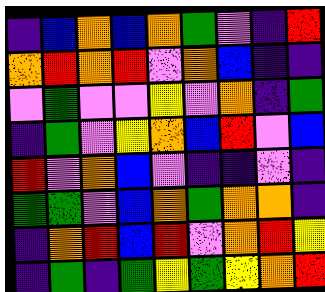[["indigo", "blue", "orange", "blue", "orange", "green", "violet", "indigo", "red"], ["orange", "red", "orange", "red", "violet", "orange", "blue", "indigo", "indigo"], ["violet", "green", "violet", "violet", "yellow", "violet", "orange", "indigo", "green"], ["indigo", "green", "violet", "yellow", "orange", "blue", "red", "violet", "blue"], ["red", "violet", "orange", "blue", "violet", "indigo", "indigo", "violet", "indigo"], ["green", "green", "violet", "blue", "orange", "green", "orange", "orange", "indigo"], ["indigo", "orange", "red", "blue", "red", "violet", "orange", "red", "yellow"], ["indigo", "green", "indigo", "green", "yellow", "green", "yellow", "orange", "red"]]